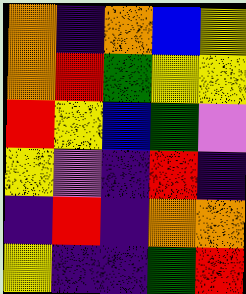[["orange", "indigo", "orange", "blue", "yellow"], ["orange", "red", "green", "yellow", "yellow"], ["red", "yellow", "blue", "green", "violet"], ["yellow", "violet", "indigo", "red", "indigo"], ["indigo", "red", "indigo", "orange", "orange"], ["yellow", "indigo", "indigo", "green", "red"]]